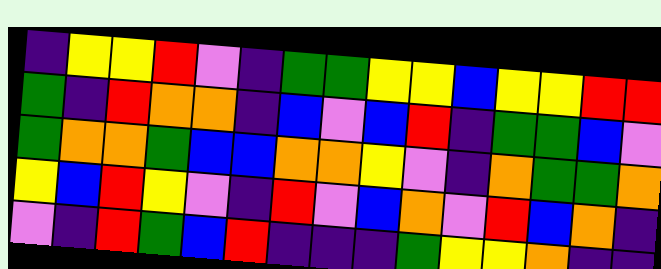[["indigo", "yellow", "yellow", "red", "violet", "indigo", "green", "green", "yellow", "yellow", "blue", "yellow", "yellow", "red", "red"], ["green", "indigo", "red", "orange", "orange", "indigo", "blue", "violet", "blue", "red", "indigo", "green", "green", "blue", "violet"], ["green", "orange", "orange", "green", "blue", "blue", "orange", "orange", "yellow", "violet", "indigo", "orange", "green", "green", "orange"], ["yellow", "blue", "red", "yellow", "violet", "indigo", "red", "violet", "blue", "orange", "violet", "red", "blue", "orange", "indigo"], ["violet", "indigo", "red", "green", "blue", "red", "indigo", "indigo", "indigo", "green", "yellow", "yellow", "orange", "indigo", "indigo"]]